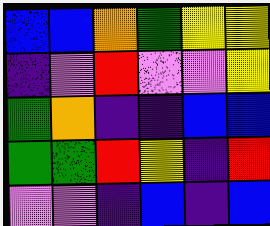[["blue", "blue", "orange", "green", "yellow", "yellow"], ["indigo", "violet", "red", "violet", "violet", "yellow"], ["green", "orange", "indigo", "indigo", "blue", "blue"], ["green", "green", "red", "yellow", "indigo", "red"], ["violet", "violet", "indigo", "blue", "indigo", "blue"]]